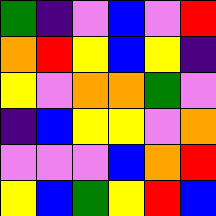[["green", "indigo", "violet", "blue", "violet", "red"], ["orange", "red", "yellow", "blue", "yellow", "indigo"], ["yellow", "violet", "orange", "orange", "green", "violet"], ["indigo", "blue", "yellow", "yellow", "violet", "orange"], ["violet", "violet", "violet", "blue", "orange", "red"], ["yellow", "blue", "green", "yellow", "red", "blue"]]